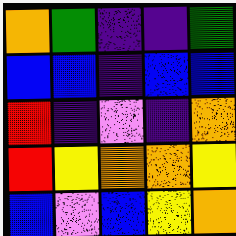[["orange", "green", "indigo", "indigo", "green"], ["blue", "blue", "indigo", "blue", "blue"], ["red", "indigo", "violet", "indigo", "orange"], ["red", "yellow", "orange", "orange", "yellow"], ["blue", "violet", "blue", "yellow", "orange"]]